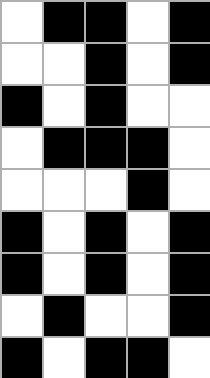[["white", "black", "black", "white", "black"], ["white", "white", "black", "white", "black"], ["black", "white", "black", "white", "white"], ["white", "black", "black", "black", "white"], ["white", "white", "white", "black", "white"], ["black", "white", "black", "white", "black"], ["black", "white", "black", "white", "black"], ["white", "black", "white", "white", "black"], ["black", "white", "black", "black", "white"]]